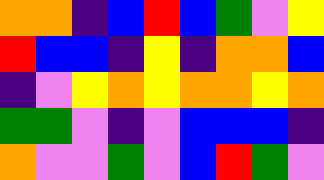[["orange", "orange", "indigo", "blue", "red", "blue", "green", "violet", "yellow"], ["red", "blue", "blue", "indigo", "yellow", "indigo", "orange", "orange", "blue"], ["indigo", "violet", "yellow", "orange", "yellow", "orange", "orange", "yellow", "orange"], ["green", "green", "violet", "indigo", "violet", "blue", "blue", "blue", "indigo"], ["orange", "violet", "violet", "green", "violet", "blue", "red", "green", "violet"]]